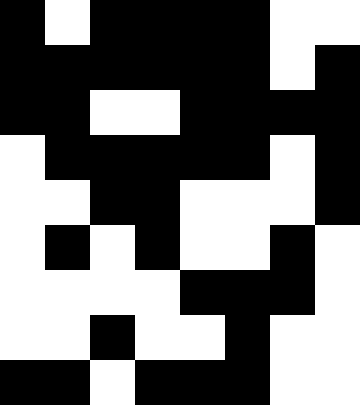[["black", "white", "black", "black", "black", "black", "white", "white"], ["black", "black", "black", "black", "black", "black", "white", "black"], ["black", "black", "white", "white", "black", "black", "black", "black"], ["white", "black", "black", "black", "black", "black", "white", "black"], ["white", "white", "black", "black", "white", "white", "white", "black"], ["white", "black", "white", "black", "white", "white", "black", "white"], ["white", "white", "white", "white", "black", "black", "black", "white"], ["white", "white", "black", "white", "white", "black", "white", "white"], ["black", "black", "white", "black", "black", "black", "white", "white"]]